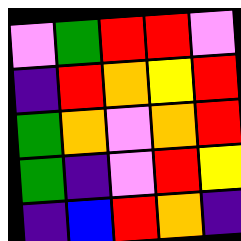[["violet", "green", "red", "red", "violet"], ["indigo", "red", "orange", "yellow", "red"], ["green", "orange", "violet", "orange", "red"], ["green", "indigo", "violet", "red", "yellow"], ["indigo", "blue", "red", "orange", "indigo"]]